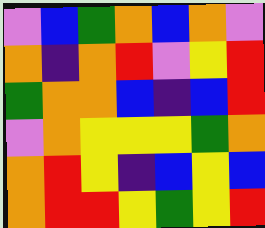[["violet", "blue", "green", "orange", "blue", "orange", "violet"], ["orange", "indigo", "orange", "red", "violet", "yellow", "red"], ["green", "orange", "orange", "blue", "indigo", "blue", "red"], ["violet", "orange", "yellow", "yellow", "yellow", "green", "orange"], ["orange", "red", "yellow", "indigo", "blue", "yellow", "blue"], ["orange", "red", "red", "yellow", "green", "yellow", "red"]]